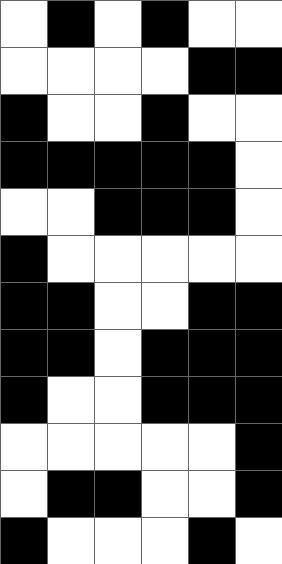[["white", "black", "white", "black", "white", "white"], ["white", "white", "white", "white", "black", "black"], ["black", "white", "white", "black", "white", "white"], ["black", "black", "black", "black", "black", "white"], ["white", "white", "black", "black", "black", "white"], ["black", "white", "white", "white", "white", "white"], ["black", "black", "white", "white", "black", "black"], ["black", "black", "white", "black", "black", "black"], ["black", "white", "white", "black", "black", "black"], ["white", "white", "white", "white", "white", "black"], ["white", "black", "black", "white", "white", "black"], ["black", "white", "white", "white", "black", "white"]]